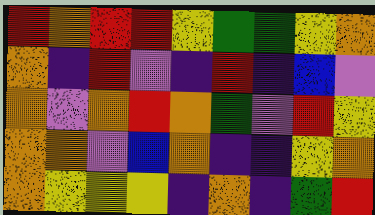[["red", "orange", "red", "red", "yellow", "green", "green", "yellow", "orange"], ["orange", "indigo", "red", "violet", "indigo", "red", "indigo", "blue", "violet"], ["orange", "violet", "orange", "red", "orange", "green", "violet", "red", "yellow"], ["orange", "orange", "violet", "blue", "orange", "indigo", "indigo", "yellow", "orange"], ["orange", "yellow", "yellow", "yellow", "indigo", "orange", "indigo", "green", "red"]]